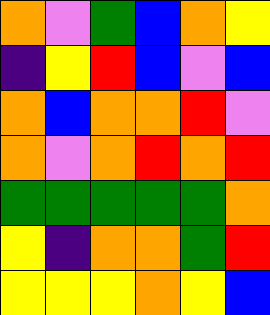[["orange", "violet", "green", "blue", "orange", "yellow"], ["indigo", "yellow", "red", "blue", "violet", "blue"], ["orange", "blue", "orange", "orange", "red", "violet"], ["orange", "violet", "orange", "red", "orange", "red"], ["green", "green", "green", "green", "green", "orange"], ["yellow", "indigo", "orange", "orange", "green", "red"], ["yellow", "yellow", "yellow", "orange", "yellow", "blue"]]